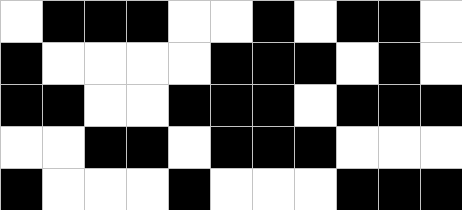[["white", "black", "black", "black", "white", "white", "black", "white", "black", "black", "white"], ["black", "white", "white", "white", "white", "black", "black", "black", "white", "black", "white"], ["black", "black", "white", "white", "black", "black", "black", "white", "black", "black", "black"], ["white", "white", "black", "black", "white", "black", "black", "black", "white", "white", "white"], ["black", "white", "white", "white", "black", "white", "white", "white", "black", "black", "black"]]